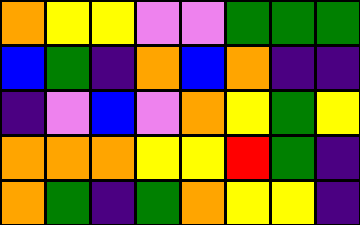[["orange", "yellow", "yellow", "violet", "violet", "green", "green", "green"], ["blue", "green", "indigo", "orange", "blue", "orange", "indigo", "indigo"], ["indigo", "violet", "blue", "violet", "orange", "yellow", "green", "yellow"], ["orange", "orange", "orange", "yellow", "yellow", "red", "green", "indigo"], ["orange", "green", "indigo", "green", "orange", "yellow", "yellow", "indigo"]]